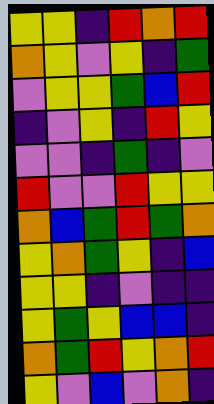[["yellow", "yellow", "indigo", "red", "orange", "red"], ["orange", "yellow", "violet", "yellow", "indigo", "green"], ["violet", "yellow", "yellow", "green", "blue", "red"], ["indigo", "violet", "yellow", "indigo", "red", "yellow"], ["violet", "violet", "indigo", "green", "indigo", "violet"], ["red", "violet", "violet", "red", "yellow", "yellow"], ["orange", "blue", "green", "red", "green", "orange"], ["yellow", "orange", "green", "yellow", "indigo", "blue"], ["yellow", "yellow", "indigo", "violet", "indigo", "indigo"], ["yellow", "green", "yellow", "blue", "blue", "indigo"], ["orange", "green", "red", "yellow", "orange", "red"], ["yellow", "violet", "blue", "violet", "orange", "indigo"]]